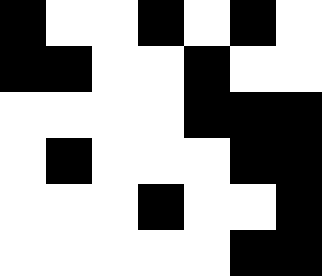[["black", "white", "white", "black", "white", "black", "white"], ["black", "black", "white", "white", "black", "white", "white"], ["white", "white", "white", "white", "black", "black", "black"], ["white", "black", "white", "white", "white", "black", "black"], ["white", "white", "white", "black", "white", "white", "black"], ["white", "white", "white", "white", "white", "black", "black"]]